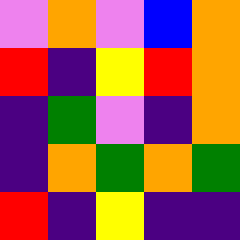[["violet", "orange", "violet", "blue", "orange"], ["red", "indigo", "yellow", "red", "orange"], ["indigo", "green", "violet", "indigo", "orange"], ["indigo", "orange", "green", "orange", "green"], ["red", "indigo", "yellow", "indigo", "indigo"]]